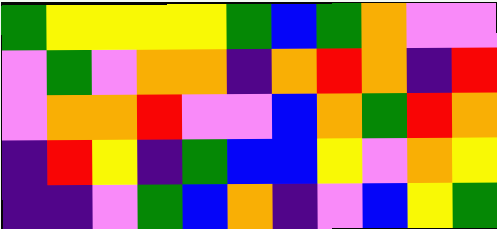[["green", "yellow", "yellow", "yellow", "yellow", "green", "blue", "green", "orange", "violet", "violet"], ["violet", "green", "violet", "orange", "orange", "indigo", "orange", "red", "orange", "indigo", "red"], ["violet", "orange", "orange", "red", "violet", "violet", "blue", "orange", "green", "red", "orange"], ["indigo", "red", "yellow", "indigo", "green", "blue", "blue", "yellow", "violet", "orange", "yellow"], ["indigo", "indigo", "violet", "green", "blue", "orange", "indigo", "violet", "blue", "yellow", "green"]]